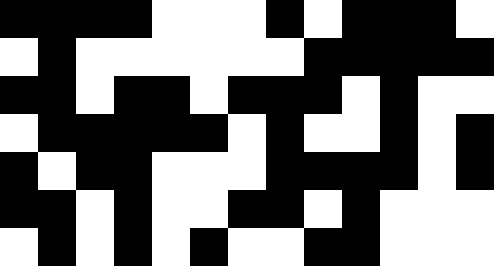[["black", "black", "black", "black", "white", "white", "white", "black", "white", "black", "black", "black", "white"], ["white", "black", "white", "white", "white", "white", "white", "white", "black", "black", "black", "black", "black"], ["black", "black", "white", "black", "black", "white", "black", "black", "black", "white", "black", "white", "white"], ["white", "black", "black", "black", "black", "black", "white", "black", "white", "white", "black", "white", "black"], ["black", "white", "black", "black", "white", "white", "white", "black", "black", "black", "black", "white", "black"], ["black", "black", "white", "black", "white", "white", "black", "black", "white", "black", "white", "white", "white"], ["white", "black", "white", "black", "white", "black", "white", "white", "black", "black", "white", "white", "white"]]